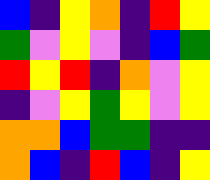[["blue", "indigo", "yellow", "orange", "indigo", "red", "yellow"], ["green", "violet", "yellow", "violet", "indigo", "blue", "green"], ["red", "yellow", "red", "indigo", "orange", "violet", "yellow"], ["indigo", "violet", "yellow", "green", "yellow", "violet", "yellow"], ["orange", "orange", "blue", "green", "green", "indigo", "indigo"], ["orange", "blue", "indigo", "red", "blue", "indigo", "yellow"]]